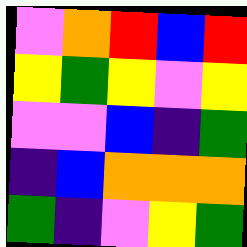[["violet", "orange", "red", "blue", "red"], ["yellow", "green", "yellow", "violet", "yellow"], ["violet", "violet", "blue", "indigo", "green"], ["indigo", "blue", "orange", "orange", "orange"], ["green", "indigo", "violet", "yellow", "green"]]